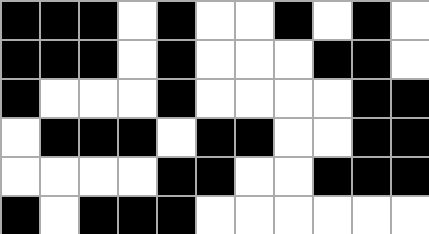[["black", "black", "black", "white", "black", "white", "white", "black", "white", "black", "white"], ["black", "black", "black", "white", "black", "white", "white", "white", "black", "black", "white"], ["black", "white", "white", "white", "black", "white", "white", "white", "white", "black", "black"], ["white", "black", "black", "black", "white", "black", "black", "white", "white", "black", "black"], ["white", "white", "white", "white", "black", "black", "white", "white", "black", "black", "black"], ["black", "white", "black", "black", "black", "white", "white", "white", "white", "white", "white"]]